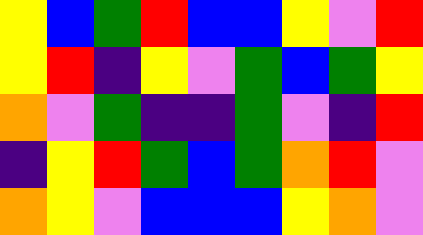[["yellow", "blue", "green", "red", "blue", "blue", "yellow", "violet", "red"], ["yellow", "red", "indigo", "yellow", "violet", "green", "blue", "green", "yellow"], ["orange", "violet", "green", "indigo", "indigo", "green", "violet", "indigo", "red"], ["indigo", "yellow", "red", "green", "blue", "green", "orange", "red", "violet"], ["orange", "yellow", "violet", "blue", "blue", "blue", "yellow", "orange", "violet"]]